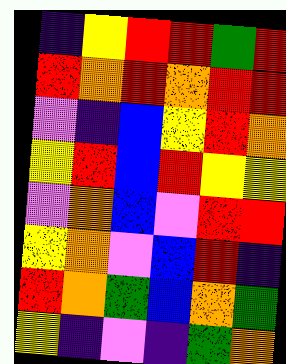[["indigo", "yellow", "red", "red", "green", "red"], ["red", "orange", "red", "orange", "red", "red"], ["violet", "indigo", "blue", "yellow", "red", "orange"], ["yellow", "red", "blue", "red", "yellow", "yellow"], ["violet", "orange", "blue", "violet", "red", "red"], ["yellow", "orange", "violet", "blue", "red", "indigo"], ["red", "orange", "green", "blue", "orange", "green"], ["yellow", "indigo", "violet", "indigo", "green", "orange"]]